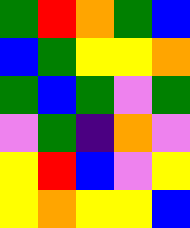[["green", "red", "orange", "green", "blue"], ["blue", "green", "yellow", "yellow", "orange"], ["green", "blue", "green", "violet", "green"], ["violet", "green", "indigo", "orange", "violet"], ["yellow", "red", "blue", "violet", "yellow"], ["yellow", "orange", "yellow", "yellow", "blue"]]